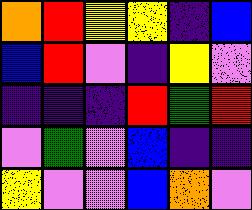[["orange", "red", "yellow", "yellow", "indigo", "blue"], ["blue", "red", "violet", "indigo", "yellow", "violet"], ["indigo", "indigo", "indigo", "red", "green", "red"], ["violet", "green", "violet", "blue", "indigo", "indigo"], ["yellow", "violet", "violet", "blue", "orange", "violet"]]